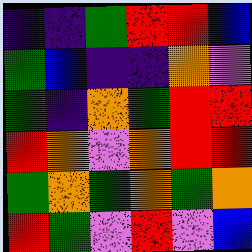[["indigo", "indigo", "green", "red", "red", "blue"], ["green", "blue", "indigo", "indigo", "orange", "violet"], ["green", "indigo", "orange", "green", "red", "red"], ["red", "orange", "violet", "orange", "red", "red"], ["green", "orange", "green", "orange", "green", "orange"], ["red", "green", "violet", "red", "violet", "blue"]]